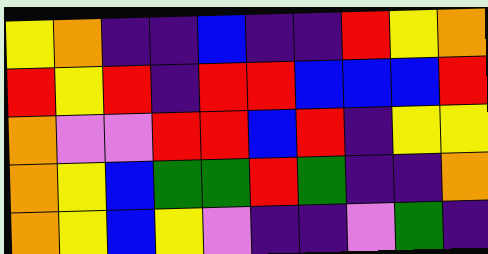[["yellow", "orange", "indigo", "indigo", "blue", "indigo", "indigo", "red", "yellow", "orange"], ["red", "yellow", "red", "indigo", "red", "red", "blue", "blue", "blue", "red"], ["orange", "violet", "violet", "red", "red", "blue", "red", "indigo", "yellow", "yellow"], ["orange", "yellow", "blue", "green", "green", "red", "green", "indigo", "indigo", "orange"], ["orange", "yellow", "blue", "yellow", "violet", "indigo", "indigo", "violet", "green", "indigo"]]